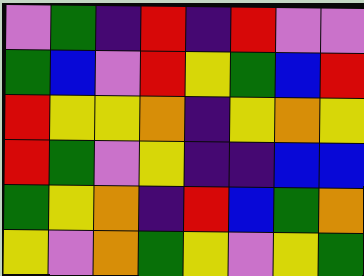[["violet", "green", "indigo", "red", "indigo", "red", "violet", "violet"], ["green", "blue", "violet", "red", "yellow", "green", "blue", "red"], ["red", "yellow", "yellow", "orange", "indigo", "yellow", "orange", "yellow"], ["red", "green", "violet", "yellow", "indigo", "indigo", "blue", "blue"], ["green", "yellow", "orange", "indigo", "red", "blue", "green", "orange"], ["yellow", "violet", "orange", "green", "yellow", "violet", "yellow", "green"]]